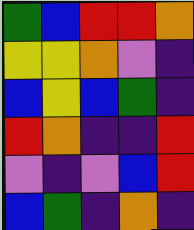[["green", "blue", "red", "red", "orange"], ["yellow", "yellow", "orange", "violet", "indigo"], ["blue", "yellow", "blue", "green", "indigo"], ["red", "orange", "indigo", "indigo", "red"], ["violet", "indigo", "violet", "blue", "red"], ["blue", "green", "indigo", "orange", "indigo"]]